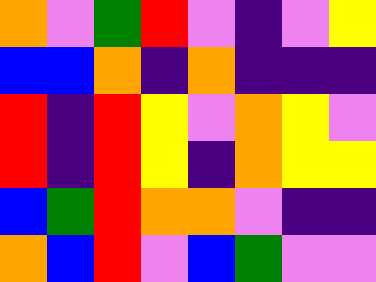[["orange", "violet", "green", "red", "violet", "indigo", "violet", "yellow"], ["blue", "blue", "orange", "indigo", "orange", "indigo", "indigo", "indigo"], ["red", "indigo", "red", "yellow", "violet", "orange", "yellow", "violet"], ["red", "indigo", "red", "yellow", "indigo", "orange", "yellow", "yellow"], ["blue", "green", "red", "orange", "orange", "violet", "indigo", "indigo"], ["orange", "blue", "red", "violet", "blue", "green", "violet", "violet"]]